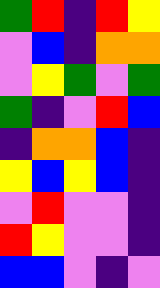[["green", "red", "indigo", "red", "yellow"], ["violet", "blue", "indigo", "orange", "orange"], ["violet", "yellow", "green", "violet", "green"], ["green", "indigo", "violet", "red", "blue"], ["indigo", "orange", "orange", "blue", "indigo"], ["yellow", "blue", "yellow", "blue", "indigo"], ["violet", "red", "violet", "violet", "indigo"], ["red", "yellow", "violet", "violet", "indigo"], ["blue", "blue", "violet", "indigo", "violet"]]